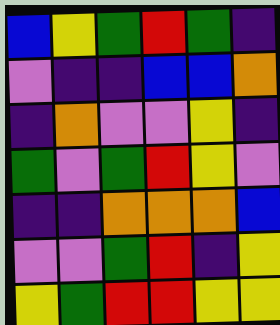[["blue", "yellow", "green", "red", "green", "indigo"], ["violet", "indigo", "indigo", "blue", "blue", "orange"], ["indigo", "orange", "violet", "violet", "yellow", "indigo"], ["green", "violet", "green", "red", "yellow", "violet"], ["indigo", "indigo", "orange", "orange", "orange", "blue"], ["violet", "violet", "green", "red", "indigo", "yellow"], ["yellow", "green", "red", "red", "yellow", "yellow"]]